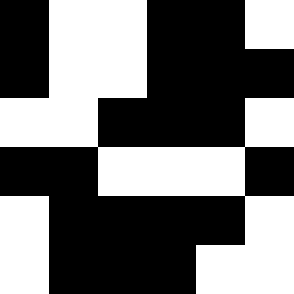[["black", "white", "white", "black", "black", "white"], ["black", "white", "white", "black", "black", "black"], ["white", "white", "black", "black", "black", "white"], ["black", "black", "white", "white", "white", "black"], ["white", "black", "black", "black", "black", "white"], ["white", "black", "black", "black", "white", "white"]]